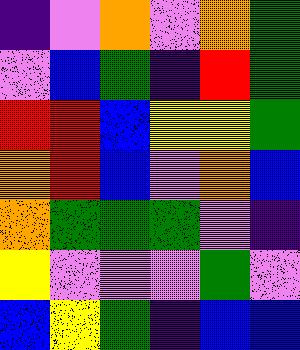[["indigo", "violet", "orange", "violet", "orange", "green"], ["violet", "blue", "green", "indigo", "red", "green"], ["red", "red", "blue", "yellow", "yellow", "green"], ["orange", "red", "blue", "violet", "orange", "blue"], ["orange", "green", "green", "green", "violet", "indigo"], ["yellow", "violet", "violet", "violet", "green", "violet"], ["blue", "yellow", "green", "indigo", "blue", "blue"]]